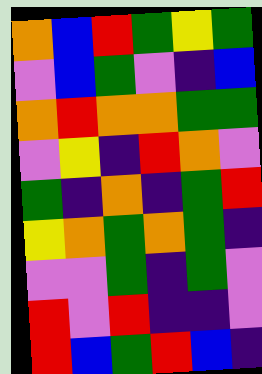[["orange", "blue", "red", "green", "yellow", "green"], ["violet", "blue", "green", "violet", "indigo", "blue"], ["orange", "red", "orange", "orange", "green", "green"], ["violet", "yellow", "indigo", "red", "orange", "violet"], ["green", "indigo", "orange", "indigo", "green", "red"], ["yellow", "orange", "green", "orange", "green", "indigo"], ["violet", "violet", "green", "indigo", "green", "violet"], ["red", "violet", "red", "indigo", "indigo", "violet"], ["red", "blue", "green", "red", "blue", "indigo"]]